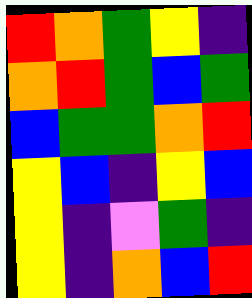[["red", "orange", "green", "yellow", "indigo"], ["orange", "red", "green", "blue", "green"], ["blue", "green", "green", "orange", "red"], ["yellow", "blue", "indigo", "yellow", "blue"], ["yellow", "indigo", "violet", "green", "indigo"], ["yellow", "indigo", "orange", "blue", "red"]]